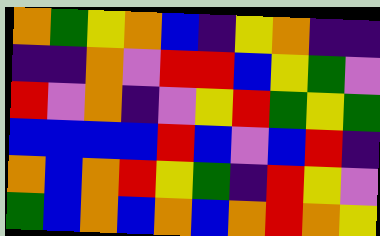[["orange", "green", "yellow", "orange", "blue", "indigo", "yellow", "orange", "indigo", "indigo"], ["indigo", "indigo", "orange", "violet", "red", "red", "blue", "yellow", "green", "violet"], ["red", "violet", "orange", "indigo", "violet", "yellow", "red", "green", "yellow", "green"], ["blue", "blue", "blue", "blue", "red", "blue", "violet", "blue", "red", "indigo"], ["orange", "blue", "orange", "red", "yellow", "green", "indigo", "red", "yellow", "violet"], ["green", "blue", "orange", "blue", "orange", "blue", "orange", "red", "orange", "yellow"]]